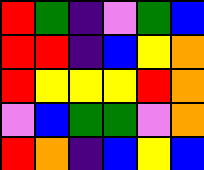[["red", "green", "indigo", "violet", "green", "blue"], ["red", "red", "indigo", "blue", "yellow", "orange"], ["red", "yellow", "yellow", "yellow", "red", "orange"], ["violet", "blue", "green", "green", "violet", "orange"], ["red", "orange", "indigo", "blue", "yellow", "blue"]]